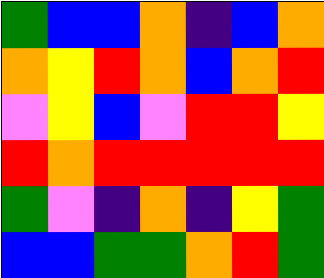[["green", "blue", "blue", "orange", "indigo", "blue", "orange"], ["orange", "yellow", "red", "orange", "blue", "orange", "red"], ["violet", "yellow", "blue", "violet", "red", "red", "yellow"], ["red", "orange", "red", "red", "red", "red", "red"], ["green", "violet", "indigo", "orange", "indigo", "yellow", "green"], ["blue", "blue", "green", "green", "orange", "red", "green"]]